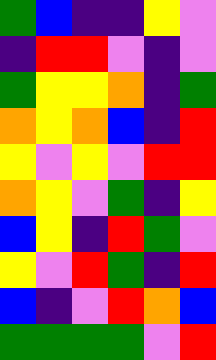[["green", "blue", "indigo", "indigo", "yellow", "violet"], ["indigo", "red", "red", "violet", "indigo", "violet"], ["green", "yellow", "yellow", "orange", "indigo", "green"], ["orange", "yellow", "orange", "blue", "indigo", "red"], ["yellow", "violet", "yellow", "violet", "red", "red"], ["orange", "yellow", "violet", "green", "indigo", "yellow"], ["blue", "yellow", "indigo", "red", "green", "violet"], ["yellow", "violet", "red", "green", "indigo", "red"], ["blue", "indigo", "violet", "red", "orange", "blue"], ["green", "green", "green", "green", "violet", "red"]]